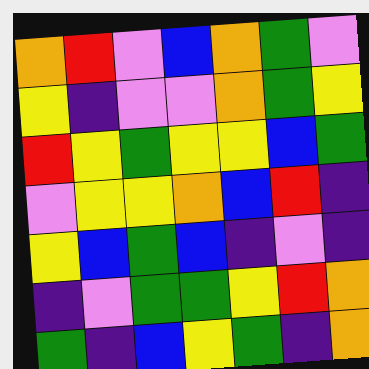[["orange", "red", "violet", "blue", "orange", "green", "violet"], ["yellow", "indigo", "violet", "violet", "orange", "green", "yellow"], ["red", "yellow", "green", "yellow", "yellow", "blue", "green"], ["violet", "yellow", "yellow", "orange", "blue", "red", "indigo"], ["yellow", "blue", "green", "blue", "indigo", "violet", "indigo"], ["indigo", "violet", "green", "green", "yellow", "red", "orange"], ["green", "indigo", "blue", "yellow", "green", "indigo", "orange"]]